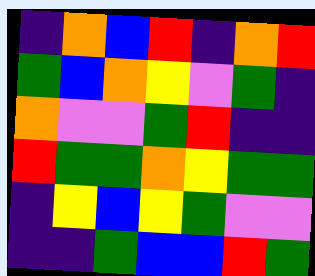[["indigo", "orange", "blue", "red", "indigo", "orange", "red"], ["green", "blue", "orange", "yellow", "violet", "green", "indigo"], ["orange", "violet", "violet", "green", "red", "indigo", "indigo"], ["red", "green", "green", "orange", "yellow", "green", "green"], ["indigo", "yellow", "blue", "yellow", "green", "violet", "violet"], ["indigo", "indigo", "green", "blue", "blue", "red", "green"]]